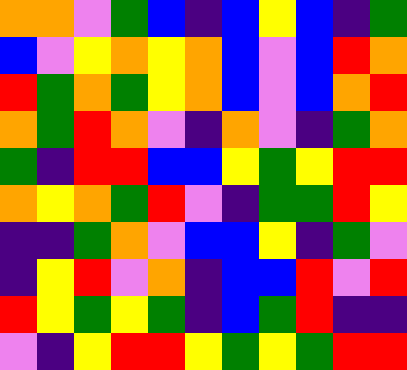[["orange", "orange", "violet", "green", "blue", "indigo", "blue", "yellow", "blue", "indigo", "green"], ["blue", "violet", "yellow", "orange", "yellow", "orange", "blue", "violet", "blue", "red", "orange"], ["red", "green", "orange", "green", "yellow", "orange", "blue", "violet", "blue", "orange", "red"], ["orange", "green", "red", "orange", "violet", "indigo", "orange", "violet", "indigo", "green", "orange"], ["green", "indigo", "red", "red", "blue", "blue", "yellow", "green", "yellow", "red", "red"], ["orange", "yellow", "orange", "green", "red", "violet", "indigo", "green", "green", "red", "yellow"], ["indigo", "indigo", "green", "orange", "violet", "blue", "blue", "yellow", "indigo", "green", "violet"], ["indigo", "yellow", "red", "violet", "orange", "indigo", "blue", "blue", "red", "violet", "red"], ["red", "yellow", "green", "yellow", "green", "indigo", "blue", "green", "red", "indigo", "indigo"], ["violet", "indigo", "yellow", "red", "red", "yellow", "green", "yellow", "green", "red", "red"]]